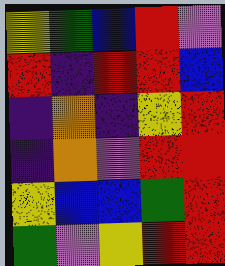[["yellow", "green", "blue", "red", "violet"], ["red", "indigo", "red", "red", "blue"], ["indigo", "orange", "indigo", "yellow", "red"], ["indigo", "orange", "violet", "red", "red"], ["yellow", "blue", "blue", "green", "red"], ["green", "violet", "yellow", "red", "red"]]